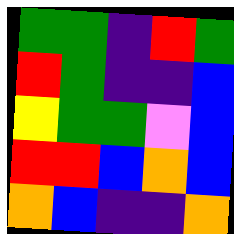[["green", "green", "indigo", "red", "green"], ["red", "green", "indigo", "indigo", "blue"], ["yellow", "green", "green", "violet", "blue"], ["red", "red", "blue", "orange", "blue"], ["orange", "blue", "indigo", "indigo", "orange"]]